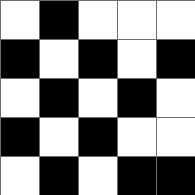[["white", "black", "white", "white", "white"], ["black", "white", "black", "white", "black"], ["white", "black", "white", "black", "white"], ["black", "white", "black", "white", "white"], ["white", "black", "white", "black", "black"]]